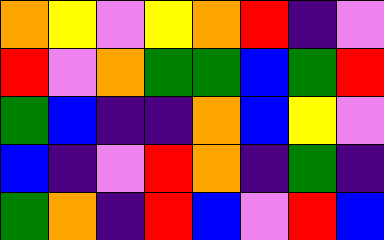[["orange", "yellow", "violet", "yellow", "orange", "red", "indigo", "violet"], ["red", "violet", "orange", "green", "green", "blue", "green", "red"], ["green", "blue", "indigo", "indigo", "orange", "blue", "yellow", "violet"], ["blue", "indigo", "violet", "red", "orange", "indigo", "green", "indigo"], ["green", "orange", "indigo", "red", "blue", "violet", "red", "blue"]]